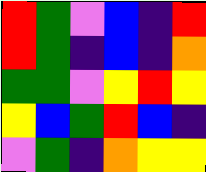[["red", "green", "violet", "blue", "indigo", "red"], ["red", "green", "indigo", "blue", "indigo", "orange"], ["green", "green", "violet", "yellow", "red", "yellow"], ["yellow", "blue", "green", "red", "blue", "indigo"], ["violet", "green", "indigo", "orange", "yellow", "yellow"]]